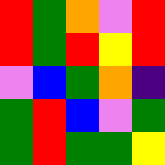[["red", "green", "orange", "violet", "red"], ["red", "green", "red", "yellow", "red"], ["violet", "blue", "green", "orange", "indigo"], ["green", "red", "blue", "violet", "green"], ["green", "red", "green", "green", "yellow"]]